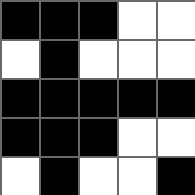[["black", "black", "black", "white", "white"], ["white", "black", "white", "white", "white"], ["black", "black", "black", "black", "black"], ["black", "black", "black", "white", "white"], ["white", "black", "white", "white", "black"]]